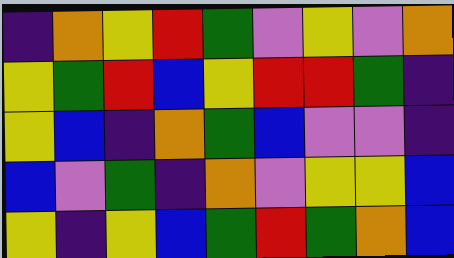[["indigo", "orange", "yellow", "red", "green", "violet", "yellow", "violet", "orange"], ["yellow", "green", "red", "blue", "yellow", "red", "red", "green", "indigo"], ["yellow", "blue", "indigo", "orange", "green", "blue", "violet", "violet", "indigo"], ["blue", "violet", "green", "indigo", "orange", "violet", "yellow", "yellow", "blue"], ["yellow", "indigo", "yellow", "blue", "green", "red", "green", "orange", "blue"]]